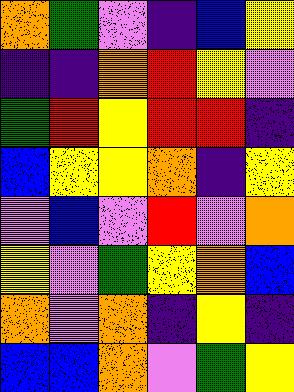[["orange", "green", "violet", "indigo", "blue", "yellow"], ["indigo", "indigo", "orange", "red", "yellow", "violet"], ["green", "red", "yellow", "red", "red", "indigo"], ["blue", "yellow", "yellow", "orange", "indigo", "yellow"], ["violet", "blue", "violet", "red", "violet", "orange"], ["yellow", "violet", "green", "yellow", "orange", "blue"], ["orange", "violet", "orange", "indigo", "yellow", "indigo"], ["blue", "blue", "orange", "violet", "green", "yellow"]]